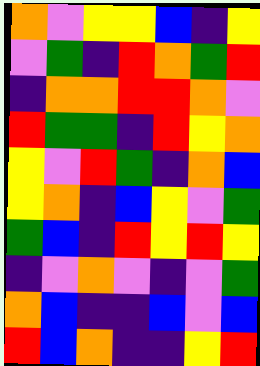[["orange", "violet", "yellow", "yellow", "blue", "indigo", "yellow"], ["violet", "green", "indigo", "red", "orange", "green", "red"], ["indigo", "orange", "orange", "red", "red", "orange", "violet"], ["red", "green", "green", "indigo", "red", "yellow", "orange"], ["yellow", "violet", "red", "green", "indigo", "orange", "blue"], ["yellow", "orange", "indigo", "blue", "yellow", "violet", "green"], ["green", "blue", "indigo", "red", "yellow", "red", "yellow"], ["indigo", "violet", "orange", "violet", "indigo", "violet", "green"], ["orange", "blue", "indigo", "indigo", "blue", "violet", "blue"], ["red", "blue", "orange", "indigo", "indigo", "yellow", "red"]]